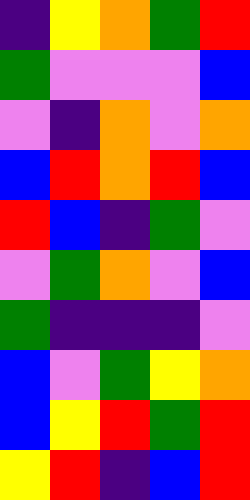[["indigo", "yellow", "orange", "green", "red"], ["green", "violet", "violet", "violet", "blue"], ["violet", "indigo", "orange", "violet", "orange"], ["blue", "red", "orange", "red", "blue"], ["red", "blue", "indigo", "green", "violet"], ["violet", "green", "orange", "violet", "blue"], ["green", "indigo", "indigo", "indigo", "violet"], ["blue", "violet", "green", "yellow", "orange"], ["blue", "yellow", "red", "green", "red"], ["yellow", "red", "indigo", "blue", "red"]]